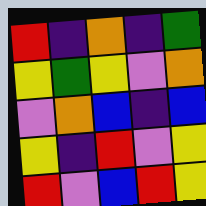[["red", "indigo", "orange", "indigo", "green"], ["yellow", "green", "yellow", "violet", "orange"], ["violet", "orange", "blue", "indigo", "blue"], ["yellow", "indigo", "red", "violet", "yellow"], ["red", "violet", "blue", "red", "yellow"]]